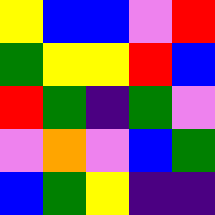[["yellow", "blue", "blue", "violet", "red"], ["green", "yellow", "yellow", "red", "blue"], ["red", "green", "indigo", "green", "violet"], ["violet", "orange", "violet", "blue", "green"], ["blue", "green", "yellow", "indigo", "indigo"]]